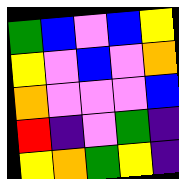[["green", "blue", "violet", "blue", "yellow"], ["yellow", "violet", "blue", "violet", "orange"], ["orange", "violet", "violet", "violet", "blue"], ["red", "indigo", "violet", "green", "indigo"], ["yellow", "orange", "green", "yellow", "indigo"]]